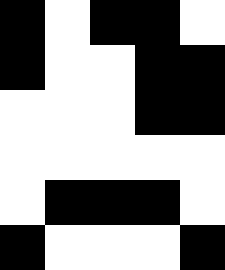[["black", "white", "black", "black", "white"], ["black", "white", "white", "black", "black"], ["white", "white", "white", "black", "black"], ["white", "white", "white", "white", "white"], ["white", "black", "black", "black", "white"], ["black", "white", "white", "white", "black"]]